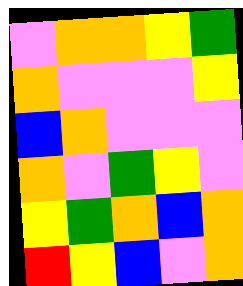[["violet", "orange", "orange", "yellow", "green"], ["orange", "violet", "violet", "violet", "yellow"], ["blue", "orange", "violet", "violet", "violet"], ["orange", "violet", "green", "yellow", "violet"], ["yellow", "green", "orange", "blue", "orange"], ["red", "yellow", "blue", "violet", "orange"]]